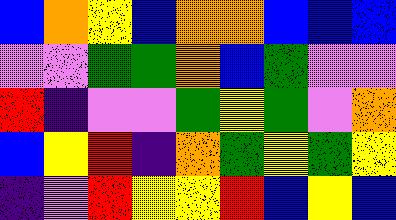[["blue", "orange", "yellow", "blue", "orange", "orange", "blue", "blue", "blue"], ["violet", "violet", "green", "green", "orange", "blue", "green", "violet", "violet"], ["red", "indigo", "violet", "violet", "green", "yellow", "green", "violet", "orange"], ["blue", "yellow", "red", "indigo", "orange", "green", "yellow", "green", "yellow"], ["indigo", "violet", "red", "yellow", "yellow", "red", "blue", "yellow", "blue"]]